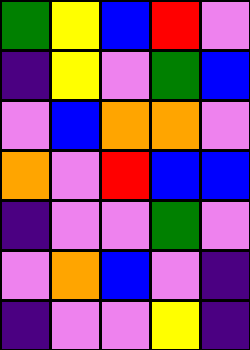[["green", "yellow", "blue", "red", "violet"], ["indigo", "yellow", "violet", "green", "blue"], ["violet", "blue", "orange", "orange", "violet"], ["orange", "violet", "red", "blue", "blue"], ["indigo", "violet", "violet", "green", "violet"], ["violet", "orange", "blue", "violet", "indigo"], ["indigo", "violet", "violet", "yellow", "indigo"]]